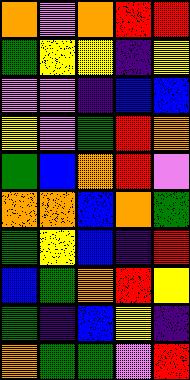[["orange", "violet", "orange", "red", "red"], ["green", "yellow", "yellow", "indigo", "yellow"], ["violet", "violet", "indigo", "blue", "blue"], ["yellow", "violet", "green", "red", "orange"], ["green", "blue", "orange", "red", "violet"], ["orange", "orange", "blue", "orange", "green"], ["green", "yellow", "blue", "indigo", "red"], ["blue", "green", "orange", "red", "yellow"], ["green", "indigo", "blue", "yellow", "indigo"], ["orange", "green", "green", "violet", "red"]]